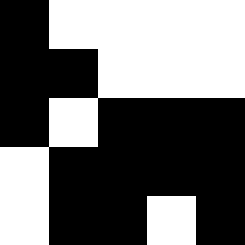[["black", "white", "white", "white", "white"], ["black", "black", "white", "white", "white"], ["black", "white", "black", "black", "black"], ["white", "black", "black", "black", "black"], ["white", "black", "black", "white", "black"]]